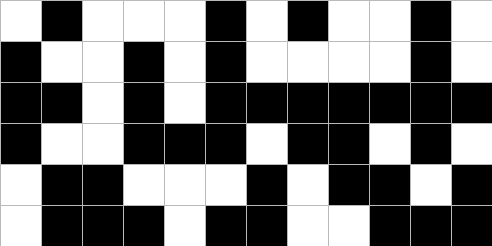[["white", "black", "white", "white", "white", "black", "white", "black", "white", "white", "black", "white"], ["black", "white", "white", "black", "white", "black", "white", "white", "white", "white", "black", "white"], ["black", "black", "white", "black", "white", "black", "black", "black", "black", "black", "black", "black"], ["black", "white", "white", "black", "black", "black", "white", "black", "black", "white", "black", "white"], ["white", "black", "black", "white", "white", "white", "black", "white", "black", "black", "white", "black"], ["white", "black", "black", "black", "white", "black", "black", "white", "white", "black", "black", "black"]]